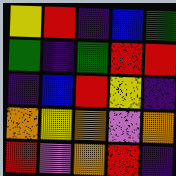[["yellow", "red", "indigo", "blue", "green"], ["green", "indigo", "green", "red", "red"], ["indigo", "blue", "red", "yellow", "indigo"], ["orange", "yellow", "orange", "violet", "orange"], ["red", "violet", "orange", "red", "indigo"]]